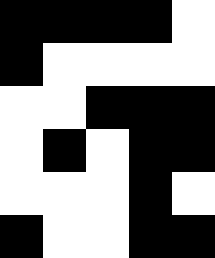[["black", "black", "black", "black", "white"], ["black", "white", "white", "white", "white"], ["white", "white", "black", "black", "black"], ["white", "black", "white", "black", "black"], ["white", "white", "white", "black", "white"], ["black", "white", "white", "black", "black"]]